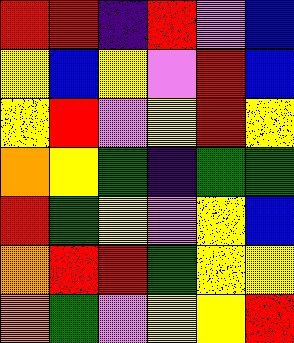[["red", "red", "indigo", "red", "violet", "blue"], ["yellow", "blue", "yellow", "violet", "red", "blue"], ["yellow", "red", "violet", "yellow", "red", "yellow"], ["orange", "yellow", "green", "indigo", "green", "green"], ["red", "green", "yellow", "violet", "yellow", "blue"], ["orange", "red", "red", "green", "yellow", "yellow"], ["orange", "green", "violet", "yellow", "yellow", "red"]]